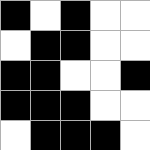[["black", "white", "black", "white", "white"], ["white", "black", "black", "white", "white"], ["black", "black", "white", "white", "black"], ["black", "black", "black", "white", "white"], ["white", "black", "black", "black", "white"]]